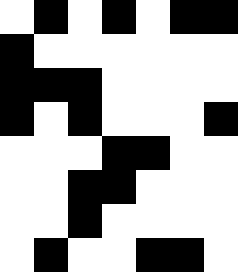[["white", "black", "white", "black", "white", "black", "black"], ["black", "white", "white", "white", "white", "white", "white"], ["black", "black", "black", "white", "white", "white", "white"], ["black", "white", "black", "white", "white", "white", "black"], ["white", "white", "white", "black", "black", "white", "white"], ["white", "white", "black", "black", "white", "white", "white"], ["white", "white", "black", "white", "white", "white", "white"], ["white", "black", "white", "white", "black", "black", "white"]]